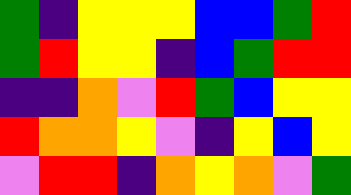[["green", "indigo", "yellow", "yellow", "yellow", "blue", "blue", "green", "red"], ["green", "red", "yellow", "yellow", "indigo", "blue", "green", "red", "red"], ["indigo", "indigo", "orange", "violet", "red", "green", "blue", "yellow", "yellow"], ["red", "orange", "orange", "yellow", "violet", "indigo", "yellow", "blue", "yellow"], ["violet", "red", "red", "indigo", "orange", "yellow", "orange", "violet", "green"]]